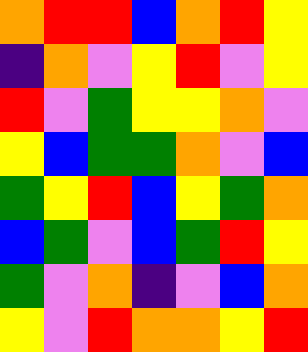[["orange", "red", "red", "blue", "orange", "red", "yellow"], ["indigo", "orange", "violet", "yellow", "red", "violet", "yellow"], ["red", "violet", "green", "yellow", "yellow", "orange", "violet"], ["yellow", "blue", "green", "green", "orange", "violet", "blue"], ["green", "yellow", "red", "blue", "yellow", "green", "orange"], ["blue", "green", "violet", "blue", "green", "red", "yellow"], ["green", "violet", "orange", "indigo", "violet", "blue", "orange"], ["yellow", "violet", "red", "orange", "orange", "yellow", "red"]]